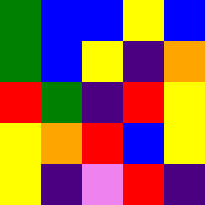[["green", "blue", "blue", "yellow", "blue"], ["green", "blue", "yellow", "indigo", "orange"], ["red", "green", "indigo", "red", "yellow"], ["yellow", "orange", "red", "blue", "yellow"], ["yellow", "indigo", "violet", "red", "indigo"]]